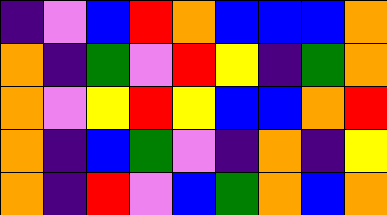[["indigo", "violet", "blue", "red", "orange", "blue", "blue", "blue", "orange"], ["orange", "indigo", "green", "violet", "red", "yellow", "indigo", "green", "orange"], ["orange", "violet", "yellow", "red", "yellow", "blue", "blue", "orange", "red"], ["orange", "indigo", "blue", "green", "violet", "indigo", "orange", "indigo", "yellow"], ["orange", "indigo", "red", "violet", "blue", "green", "orange", "blue", "orange"]]